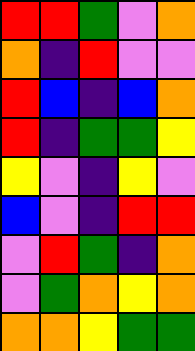[["red", "red", "green", "violet", "orange"], ["orange", "indigo", "red", "violet", "violet"], ["red", "blue", "indigo", "blue", "orange"], ["red", "indigo", "green", "green", "yellow"], ["yellow", "violet", "indigo", "yellow", "violet"], ["blue", "violet", "indigo", "red", "red"], ["violet", "red", "green", "indigo", "orange"], ["violet", "green", "orange", "yellow", "orange"], ["orange", "orange", "yellow", "green", "green"]]